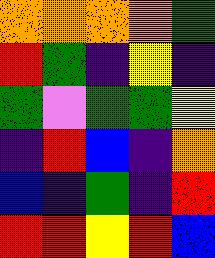[["orange", "orange", "orange", "orange", "green"], ["red", "green", "indigo", "yellow", "indigo"], ["green", "violet", "green", "green", "yellow"], ["indigo", "red", "blue", "indigo", "orange"], ["blue", "indigo", "green", "indigo", "red"], ["red", "red", "yellow", "red", "blue"]]